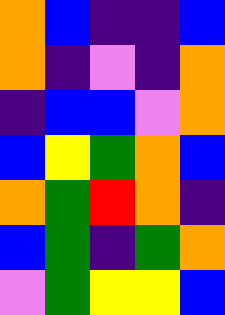[["orange", "blue", "indigo", "indigo", "blue"], ["orange", "indigo", "violet", "indigo", "orange"], ["indigo", "blue", "blue", "violet", "orange"], ["blue", "yellow", "green", "orange", "blue"], ["orange", "green", "red", "orange", "indigo"], ["blue", "green", "indigo", "green", "orange"], ["violet", "green", "yellow", "yellow", "blue"]]